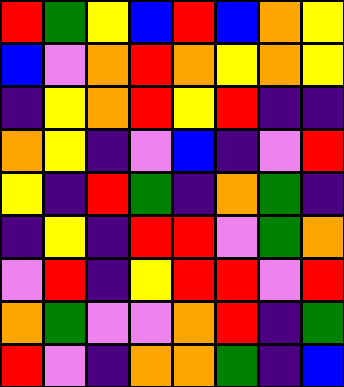[["red", "green", "yellow", "blue", "red", "blue", "orange", "yellow"], ["blue", "violet", "orange", "red", "orange", "yellow", "orange", "yellow"], ["indigo", "yellow", "orange", "red", "yellow", "red", "indigo", "indigo"], ["orange", "yellow", "indigo", "violet", "blue", "indigo", "violet", "red"], ["yellow", "indigo", "red", "green", "indigo", "orange", "green", "indigo"], ["indigo", "yellow", "indigo", "red", "red", "violet", "green", "orange"], ["violet", "red", "indigo", "yellow", "red", "red", "violet", "red"], ["orange", "green", "violet", "violet", "orange", "red", "indigo", "green"], ["red", "violet", "indigo", "orange", "orange", "green", "indigo", "blue"]]